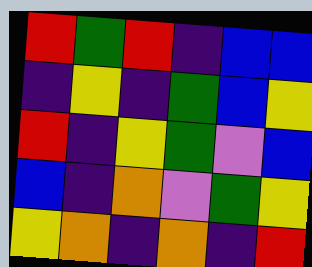[["red", "green", "red", "indigo", "blue", "blue"], ["indigo", "yellow", "indigo", "green", "blue", "yellow"], ["red", "indigo", "yellow", "green", "violet", "blue"], ["blue", "indigo", "orange", "violet", "green", "yellow"], ["yellow", "orange", "indigo", "orange", "indigo", "red"]]